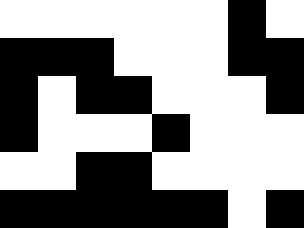[["white", "white", "white", "white", "white", "white", "black", "white"], ["black", "black", "black", "white", "white", "white", "black", "black"], ["black", "white", "black", "black", "white", "white", "white", "black"], ["black", "white", "white", "white", "black", "white", "white", "white"], ["white", "white", "black", "black", "white", "white", "white", "white"], ["black", "black", "black", "black", "black", "black", "white", "black"]]